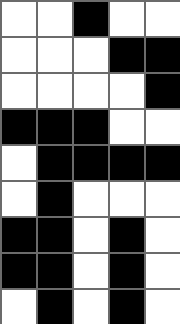[["white", "white", "black", "white", "white"], ["white", "white", "white", "black", "black"], ["white", "white", "white", "white", "black"], ["black", "black", "black", "white", "white"], ["white", "black", "black", "black", "black"], ["white", "black", "white", "white", "white"], ["black", "black", "white", "black", "white"], ["black", "black", "white", "black", "white"], ["white", "black", "white", "black", "white"]]